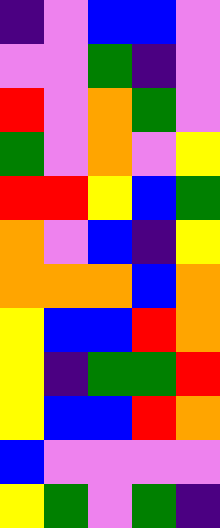[["indigo", "violet", "blue", "blue", "violet"], ["violet", "violet", "green", "indigo", "violet"], ["red", "violet", "orange", "green", "violet"], ["green", "violet", "orange", "violet", "yellow"], ["red", "red", "yellow", "blue", "green"], ["orange", "violet", "blue", "indigo", "yellow"], ["orange", "orange", "orange", "blue", "orange"], ["yellow", "blue", "blue", "red", "orange"], ["yellow", "indigo", "green", "green", "red"], ["yellow", "blue", "blue", "red", "orange"], ["blue", "violet", "violet", "violet", "violet"], ["yellow", "green", "violet", "green", "indigo"]]